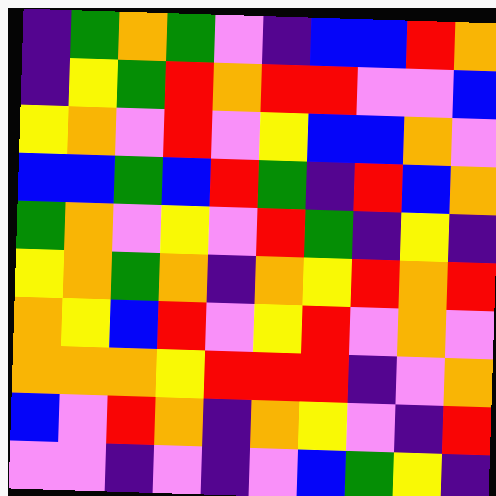[["indigo", "green", "orange", "green", "violet", "indigo", "blue", "blue", "red", "orange"], ["indigo", "yellow", "green", "red", "orange", "red", "red", "violet", "violet", "blue"], ["yellow", "orange", "violet", "red", "violet", "yellow", "blue", "blue", "orange", "violet"], ["blue", "blue", "green", "blue", "red", "green", "indigo", "red", "blue", "orange"], ["green", "orange", "violet", "yellow", "violet", "red", "green", "indigo", "yellow", "indigo"], ["yellow", "orange", "green", "orange", "indigo", "orange", "yellow", "red", "orange", "red"], ["orange", "yellow", "blue", "red", "violet", "yellow", "red", "violet", "orange", "violet"], ["orange", "orange", "orange", "yellow", "red", "red", "red", "indigo", "violet", "orange"], ["blue", "violet", "red", "orange", "indigo", "orange", "yellow", "violet", "indigo", "red"], ["violet", "violet", "indigo", "violet", "indigo", "violet", "blue", "green", "yellow", "indigo"]]